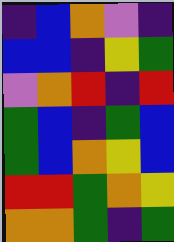[["indigo", "blue", "orange", "violet", "indigo"], ["blue", "blue", "indigo", "yellow", "green"], ["violet", "orange", "red", "indigo", "red"], ["green", "blue", "indigo", "green", "blue"], ["green", "blue", "orange", "yellow", "blue"], ["red", "red", "green", "orange", "yellow"], ["orange", "orange", "green", "indigo", "green"]]